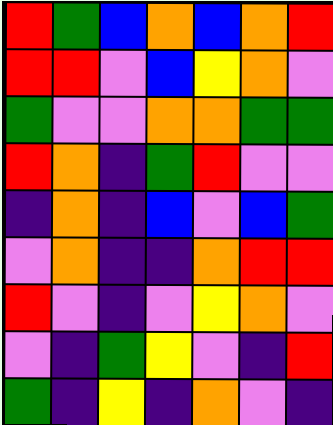[["red", "green", "blue", "orange", "blue", "orange", "red"], ["red", "red", "violet", "blue", "yellow", "orange", "violet"], ["green", "violet", "violet", "orange", "orange", "green", "green"], ["red", "orange", "indigo", "green", "red", "violet", "violet"], ["indigo", "orange", "indigo", "blue", "violet", "blue", "green"], ["violet", "orange", "indigo", "indigo", "orange", "red", "red"], ["red", "violet", "indigo", "violet", "yellow", "orange", "violet"], ["violet", "indigo", "green", "yellow", "violet", "indigo", "red"], ["green", "indigo", "yellow", "indigo", "orange", "violet", "indigo"]]